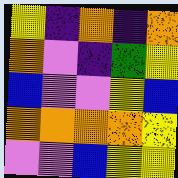[["yellow", "indigo", "orange", "indigo", "orange"], ["orange", "violet", "indigo", "green", "yellow"], ["blue", "violet", "violet", "yellow", "blue"], ["orange", "orange", "orange", "orange", "yellow"], ["violet", "violet", "blue", "yellow", "yellow"]]